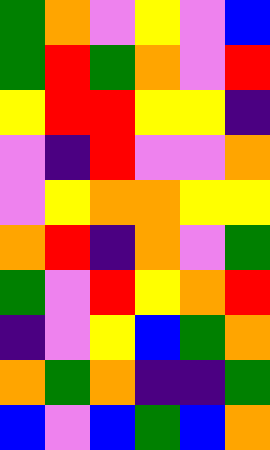[["green", "orange", "violet", "yellow", "violet", "blue"], ["green", "red", "green", "orange", "violet", "red"], ["yellow", "red", "red", "yellow", "yellow", "indigo"], ["violet", "indigo", "red", "violet", "violet", "orange"], ["violet", "yellow", "orange", "orange", "yellow", "yellow"], ["orange", "red", "indigo", "orange", "violet", "green"], ["green", "violet", "red", "yellow", "orange", "red"], ["indigo", "violet", "yellow", "blue", "green", "orange"], ["orange", "green", "orange", "indigo", "indigo", "green"], ["blue", "violet", "blue", "green", "blue", "orange"]]